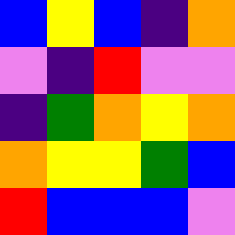[["blue", "yellow", "blue", "indigo", "orange"], ["violet", "indigo", "red", "violet", "violet"], ["indigo", "green", "orange", "yellow", "orange"], ["orange", "yellow", "yellow", "green", "blue"], ["red", "blue", "blue", "blue", "violet"]]